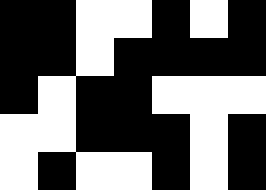[["black", "black", "white", "white", "black", "white", "black"], ["black", "black", "white", "black", "black", "black", "black"], ["black", "white", "black", "black", "white", "white", "white"], ["white", "white", "black", "black", "black", "white", "black"], ["white", "black", "white", "white", "black", "white", "black"]]